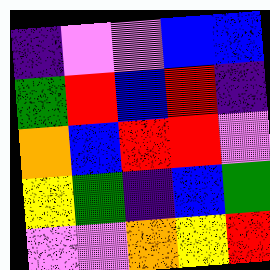[["indigo", "violet", "violet", "blue", "blue"], ["green", "red", "blue", "red", "indigo"], ["orange", "blue", "red", "red", "violet"], ["yellow", "green", "indigo", "blue", "green"], ["violet", "violet", "orange", "yellow", "red"]]